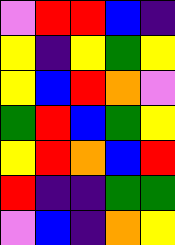[["violet", "red", "red", "blue", "indigo"], ["yellow", "indigo", "yellow", "green", "yellow"], ["yellow", "blue", "red", "orange", "violet"], ["green", "red", "blue", "green", "yellow"], ["yellow", "red", "orange", "blue", "red"], ["red", "indigo", "indigo", "green", "green"], ["violet", "blue", "indigo", "orange", "yellow"]]